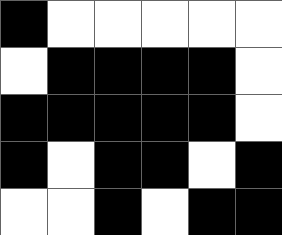[["black", "white", "white", "white", "white", "white"], ["white", "black", "black", "black", "black", "white"], ["black", "black", "black", "black", "black", "white"], ["black", "white", "black", "black", "white", "black"], ["white", "white", "black", "white", "black", "black"]]